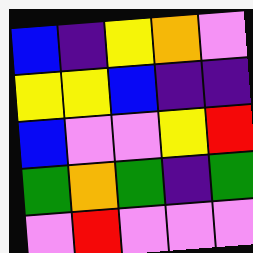[["blue", "indigo", "yellow", "orange", "violet"], ["yellow", "yellow", "blue", "indigo", "indigo"], ["blue", "violet", "violet", "yellow", "red"], ["green", "orange", "green", "indigo", "green"], ["violet", "red", "violet", "violet", "violet"]]